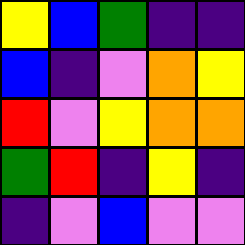[["yellow", "blue", "green", "indigo", "indigo"], ["blue", "indigo", "violet", "orange", "yellow"], ["red", "violet", "yellow", "orange", "orange"], ["green", "red", "indigo", "yellow", "indigo"], ["indigo", "violet", "blue", "violet", "violet"]]